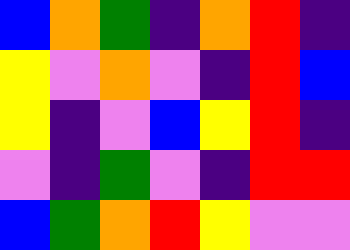[["blue", "orange", "green", "indigo", "orange", "red", "indigo"], ["yellow", "violet", "orange", "violet", "indigo", "red", "blue"], ["yellow", "indigo", "violet", "blue", "yellow", "red", "indigo"], ["violet", "indigo", "green", "violet", "indigo", "red", "red"], ["blue", "green", "orange", "red", "yellow", "violet", "violet"]]